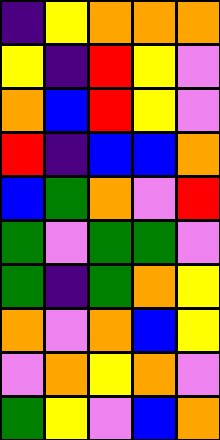[["indigo", "yellow", "orange", "orange", "orange"], ["yellow", "indigo", "red", "yellow", "violet"], ["orange", "blue", "red", "yellow", "violet"], ["red", "indigo", "blue", "blue", "orange"], ["blue", "green", "orange", "violet", "red"], ["green", "violet", "green", "green", "violet"], ["green", "indigo", "green", "orange", "yellow"], ["orange", "violet", "orange", "blue", "yellow"], ["violet", "orange", "yellow", "orange", "violet"], ["green", "yellow", "violet", "blue", "orange"]]